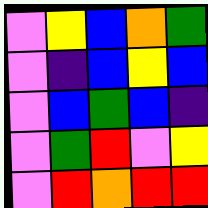[["violet", "yellow", "blue", "orange", "green"], ["violet", "indigo", "blue", "yellow", "blue"], ["violet", "blue", "green", "blue", "indigo"], ["violet", "green", "red", "violet", "yellow"], ["violet", "red", "orange", "red", "red"]]